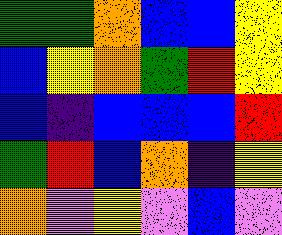[["green", "green", "orange", "blue", "blue", "yellow"], ["blue", "yellow", "orange", "green", "red", "yellow"], ["blue", "indigo", "blue", "blue", "blue", "red"], ["green", "red", "blue", "orange", "indigo", "yellow"], ["orange", "violet", "yellow", "violet", "blue", "violet"]]